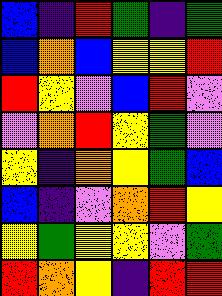[["blue", "indigo", "red", "green", "indigo", "green"], ["blue", "orange", "blue", "yellow", "yellow", "red"], ["red", "yellow", "violet", "blue", "red", "violet"], ["violet", "orange", "red", "yellow", "green", "violet"], ["yellow", "indigo", "orange", "yellow", "green", "blue"], ["blue", "indigo", "violet", "orange", "red", "yellow"], ["yellow", "green", "yellow", "yellow", "violet", "green"], ["red", "orange", "yellow", "indigo", "red", "red"]]